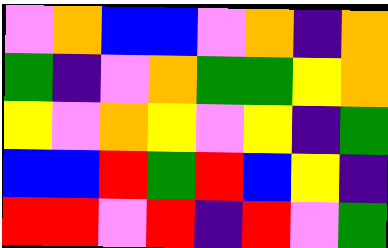[["violet", "orange", "blue", "blue", "violet", "orange", "indigo", "orange"], ["green", "indigo", "violet", "orange", "green", "green", "yellow", "orange"], ["yellow", "violet", "orange", "yellow", "violet", "yellow", "indigo", "green"], ["blue", "blue", "red", "green", "red", "blue", "yellow", "indigo"], ["red", "red", "violet", "red", "indigo", "red", "violet", "green"]]